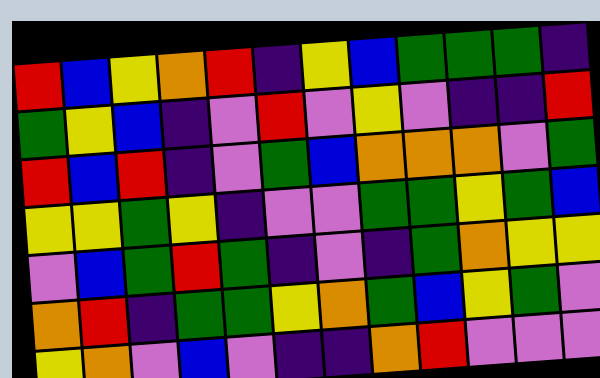[["red", "blue", "yellow", "orange", "red", "indigo", "yellow", "blue", "green", "green", "green", "indigo"], ["green", "yellow", "blue", "indigo", "violet", "red", "violet", "yellow", "violet", "indigo", "indigo", "red"], ["red", "blue", "red", "indigo", "violet", "green", "blue", "orange", "orange", "orange", "violet", "green"], ["yellow", "yellow", "green", "yellow", "indigo", "violet", "violet", "green", "green", "yellow", "green", "blue"], ["violet", "blue", "green", "red", "green", "indigo", "violet", "indigo", "green", "orange", "yellow", "yellow"], ["orange", "red", "indigo", "green", "green", "yellow", "orange", "green", "blue", "yellow", "green", "violet"], ["yellow", "orange", "violet", "blue", "violet", "indigo", "indigo", "orange", "red", "violet", "violet", "violet"]]